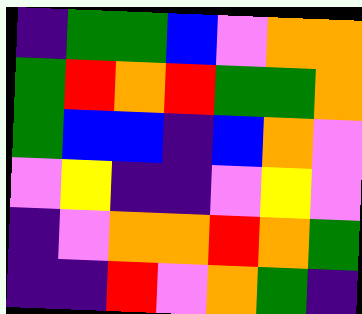[["indigo", "green", "green", "blue", "violet", "orange", "orange"], ["green", "red", "orange", "red", "green", "green", "orange"], ["green", "blue", "blue", "indigo", "blue", "orange", "violet"], ["violet", "yellow", "indigo", "indigo", "violet", "yellow", "violet"], ["indigo", "violet", "orange", "orange", "red", "orange", "green"], ["indigo", "indigo", "red", "violet", "orange", "green", "indigo"]]